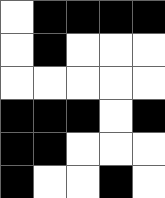[["white", "black", "black", "black", "black"], ["white", "black", "white", "white", "white"], ["white", "white", "white", "white", "white"], ["black", "black", "black", "white", "black"], ["black", "black", "white", "white", "white"], ["black", "white", "white", "black", "white"]]